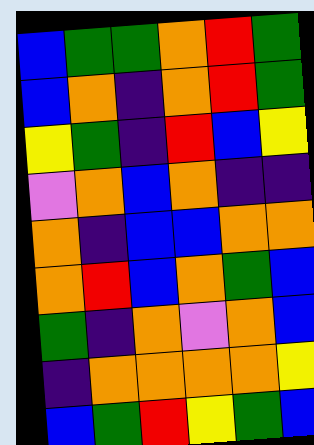[["blue", "green", "green", "orange", "red", "green"], ["blue", "orange", "indigo", "orange", "red", "green"], ["yellow", "green", "indigo", "red", "blue", "yellow"], ["violet", "orange", "blue", "orange", "indigo", "indigo"], ["orange", "indigo", "blue", "blue", "orange", "orange"], ["orange", "red", "blue", "orange", "green", "blue"], ["green", "indigo", "orange", "violet", "orange", "blue"], ["indigo", "orange", "orange", "orange", "orange", "yellow"], ["blue", "green", "red", "yellow", "green", "blue"]]